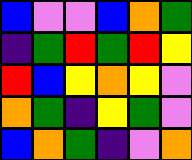[["blue", "violet", "violet", "blue", "orange", "green"], ["indigo", "green", "red", "green", "red", "yellow"], ["red", "blue", "yellow", "orange", "yellow", "violet"], ["orange", "green", "indigo", "yellow", "green", "violet"], ["blue", "orange", "green", "indigo", "violet", "orange"]]